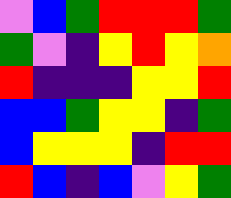[["violet", "blue", "green", "red", "red", "red", "green"], ["green", "violet", "indigo", "yellow", "red", "yellow", "orange"], ["red", "indigo", "indigo", "indigo", "yellow", "yellow", "red"], ["blue", "blue", "green", "yellow", "yellow", "indigo", "green"], ["blue", "yellow", "yellow", "yellow", "indigo", "red", "red"], ["red", "blue", "indigo", "blue", "violet", "yellow", "green"]]